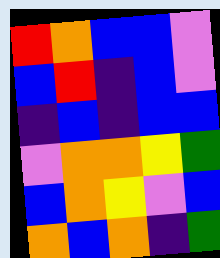[["red", "orange", "blue", "blue", "violet"], ["blue", "red", "indigo", "blue", "violet"], ["indigo", "blue", "indigo", "blue", "blue"], ["violet", "orange", "orange", "yellow", "green"], ["blue", "orange", "yellow", "violet", "blue"], ["orange", "blue", "orange", "indigo", "green"]]